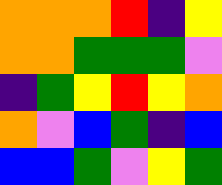[["orange", "orange", "orange", "red", "indigo", "yellow"], ["orange", "orange", "green", "green", "green", "violet"], ["indigo", "green", "yellow", "red", "yellow", "orange"], ["orange", "violet", "blue", "green", "indigo", "blue"], ["blue", "blue", "green", "violet", "yellow", "green"]]